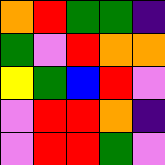[["orange", "red", "green", "green", "indigo"], ["green", "violet", "red", "orange", "orange"], ["yellow", "green", "blue", "red", "violet"], ["violet", "red", "red", "orange", "indigo"], ["violet", "red", "red", "green", "violet"]]